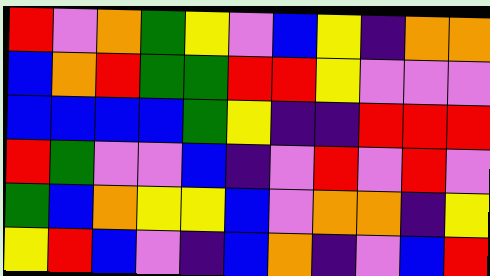[["red", "violet", "orange", "green", "yellow", "violet", "blue", "yellow", "indigo", "orange", "orange"], ["blue", "orange", "red", "green", "green", "red", "red", "yellow", "violet", "violet", "violet"], ["blue", "blue", "blue", "blue", "green", "yellow", "indigo", "indigo", "red", "red", "red"], ["red", "green", "violet", "violet", "blue", "indigo", "violet", "red", "violet", "red", "violet"], ["green", "blue", "orange", "yellow", "yellow", "blue", "violet", "orange", "orange", "indigo", "yellow"], ["yellow", "red", "blue", "violet", "indigo", "blue", "orange", "indigo", "violet", "blue", "red"]]